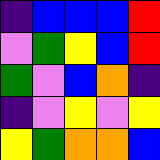[["indigo", "blue", "blue", "blue", "red"], ["violet", "green", "yellow", "blue", "red"], ["green", "violet", "blue", "orange", "indigo"], ["indigo", "violet", "yellow", "violet", "yellow"], ["yellow", "green", "orange", "orange", "blue"]]